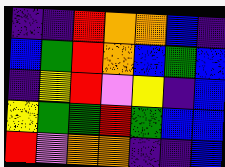[["indigo", "indigo", "red", "orange", "orange", "blue", "indigo"], ["blue", "green", "red", "orange", "blue", "green", "blue"], ["indigo", "yellow", "red", "violet", "yellow", "indigo", "blue"], ["yellow", "green", "green", "red", "green", "blue", "blue"], ["red", "violet", "orange", "orange", "indigo", "indigo", "blue"]]